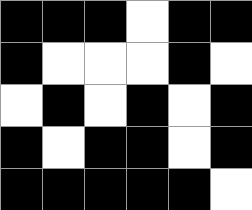[["black", "black", "black", "white", "black", "black"], ["black", "white", "white", "white", "black", "white"], ["white", "black", "white", "black", "white", "black"], ["black", "white", "black", "black", "white", "black"], ["black", "black", "black", "black", "black", "white"]]